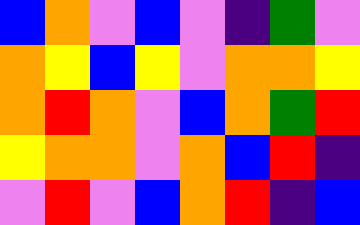[["blue", "orange", "violet", "blue", "violet", "indigo", "green", "violet"], ["orange", "yellow", "blue", "yellow", "violet", "orange", "orange", "yellow"], ["orange", "red", "orange", "violet", "blue", "orange", "green", "red"], ["yellow", "orange", "orange", "violet", "orange", "blue", "red", "indigo"], ["violet", "red", "violet", "blue", "orange", "red", "indigo", "blue"]]